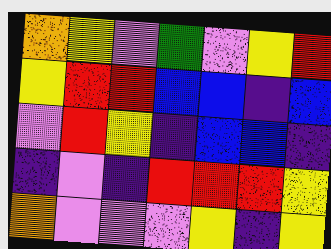[["orange", "yellow", "violet", "green", "violet", "yellow", "red"], ["yellow", "red", "red", "blue", "blue", "indigo", "blue"], ["violet", "red", "yellow", "indigo", "blue", "blue", "indigo"], ["indigo", "violet", "indigo", "red", "red", "red", "yellow"], ["orange", "violet", "violet", "violet", "yellow", "indigo", "yellow"]]